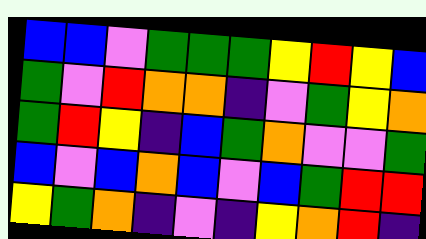[["blue", "blue", "violet", "green", "green", "green", "yellow", "red", "yellow", "blue"], ["green", "violet", "red", "orange", "orange", "indigo", "violet", "green", "yellow", "orange"], ["green", "red", "yellow", "indigo", "blue", "green", "orange", "violet", "violet", "green"], ["blue", "violet", "blue", "orange", "blue", "violet", "blue", "green", "red", "red"], ["yellow", "green", "orange", "indigo", "violet", "indigo", "yellow", "orange", "red", "indigo"]]